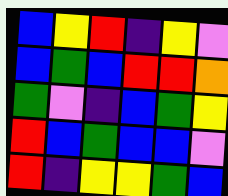[["blue", "yellow", "red", "indigo", "yellow", "violet"], ["blue", "green", "blue", "red", "red", "orange"], ["green", "violet", "indigo", "blue", "green", "yellow"], ["red", "blue", "green", "blue", "blue", "violet"], ["red", "indigo", "yellow", "yellow", "green", "blue"]]